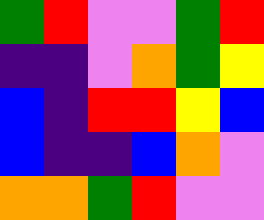[["green", "red", "violet", "violet", "green", "red"], ["indigo", "indigo", "violet", "orange", "green", "yellow"], ["blue", "indigo", "red", "red", "yellow", "blue"], ["blue", "indigo", "indigo", "blue", "orange", "violet"], ["orange", "orange", "green", "red", "violet", "violet"]]